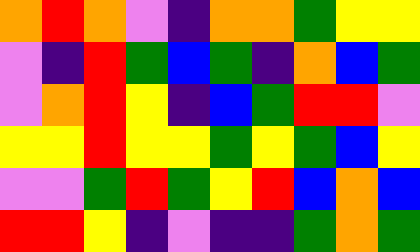[["orange", "red", "orange", "violet", "indigo", "orange", "orange", "green", "yellow", "yellow"], ["violet", "indigo", "red", "green", "blue", "green", "indigo", "orange", "blue", "green"], ["violet", "orange", "red", "yellow", "indigo", "blue", "green", "red", "red", "violet"], ["yellow", "yellow", "red", "yellow", "yellow", "green", "yellow", "green", "blue", "yellow"], ["violet", "violet", "green", "red", "green", "yellow", "red", "blue", "orange", "blue"], ["red", "red", "yellow", "indigo", "violet", "indigo", "indigo", "green", "orange", "green"]]